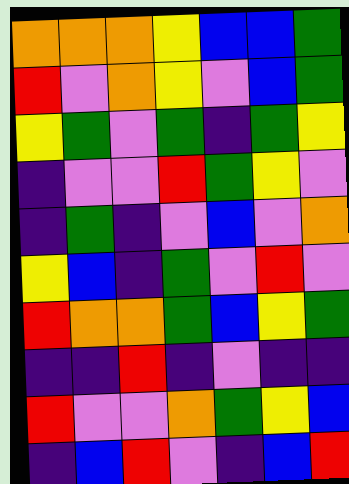[["orange", "orange", "orange", "yellow", "blue", "blue", "green"], ["red", "violet", "orange", "yellow", "violet", "blue", "green"], ["yellow", "green", "violet", "green", "indigo", "green", "yellow"], ["indigo", "violet", "violet", "red", "green", "yellow", "violet"], ["indigo", "green", "indigo", "violet", "blue", "violet", "orange"], ["yellow", "blue", "indigo", "green", "violet", "red", "violet"], ["red", "orange", "orange", "green", "blue", "yellow", "green"], ["indigo", "indigo", "red", "indigo", "violet", "indigo", "indigo"], ["red", "violet", "violet", "orange", "green", "yellow", "blue"], ["indigo", "blue", "red", "violet", "indigo", "blue", "red"]]